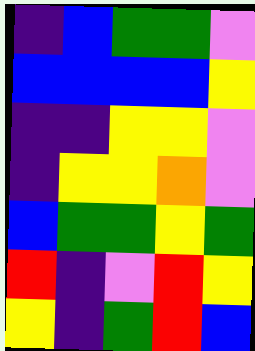[["indigo", "blue", "green", "green", "violet"], ["blue", "blue", "blue", "blue", "yellow"], ["indigo", "indigo", "yellow", "yellow", "violet"], ["indigo", "yellow", "yellow", "orange", "violet"], ["blue", "green", "green", "yellow", "green"], ["red", "indigo", "violet", "red", "yellow"], ["yellow", "indigo", "green", "red", "blue"]]